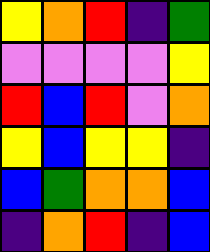[["yellow", "orange", "red", "indigo", "green"], ["violet", "violet", "violet", "violet", "yellow"], ["red", "blue", "red", "violet", "orange"], ["yellow", "blue", "yellow", "yellow", "indigo"], ["blue", "green", "orange", "orange", "blue"], ["indigo", "orange", "red", "indigo", "blue"]]